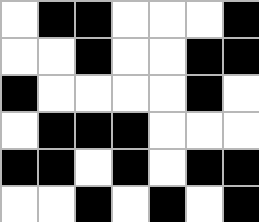[["white", "black", "black", "white", "white", "white", "black"], ["white", "white", "black", "white", "white", "black", "black"], ["black", "white", "white", "white", "white", "black", "white"], ["white", "black", "black", "black", "white", "white", "white"], ["black", "black", "white", "black", "white", "black", "black"], ["white", "white", "black", "white", "black", "white", "black"]]